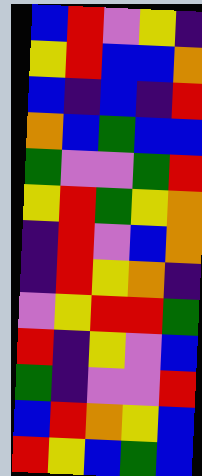[["blue", "red", "violet", "yellow", "indigo"], ["yellow", "red", "blue", "blue", "orange"], ["blue", "indigo", "blue", "indigo", "red"], ["orange", "blue", "green", "blue", "blue"], ["green", "violet", "violet", "green", "red"], ["yellow", "red", "green", "yellow", "orange"], ["indigo", "red", "violet", "blue", "orange"], ["indigo", "red", "yellow", "orange", "indigo"], ["violet", "yellow", "red", "red", "green"], ["red", "indigo", "yellow", "violet", "blue"], ["green", "indigo", "violet", "violet", "red"], ["blue", "red", "orange", "yellow", "blue"], ["red", "yellow", "blue", "green", "blue"]]